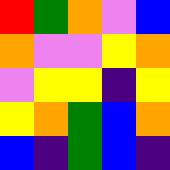[["red", "green", "orange", "violet", "blue"], ["orange", "violet", "violet", "yellow", "orange"], ["violet", "yellow", "yellow", "indigo", "yellow"], ["yellow", "orange", "green", "blue", "orange"], ["blue", "indigo", "green", "blue", "indigo"]]